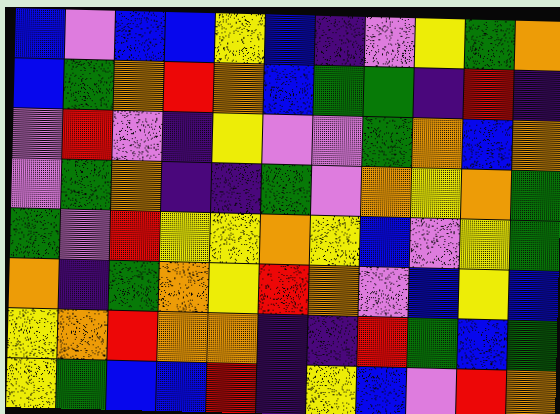[["blue", "violet", "blue", "blue", "yellow", "blue", "indigo", "violet", "yellow", "green", "orange"], ["blue", "green", "orange", "red", "orange", "blue", "green", "green", "indigo", "red", "indigo"], ["violet", "red", "violet", "indigo", "yellow", "violet", "violet", "green", "orange", "blue", "orange"], ["violet", "green", "orange", "indigo", "indigo", "green", "violet", "orange", "yellow", "orange", "green"], ["green", "violet", "red", "yellow", "yellow", "orange", "yellow", "blue", "violet", "yellow", "green"], ["orange", "indigo", "green", "orange", "yellow", "red", "orange", "violet", "blue", "yellow", "blue"], ["yellow", "orange", "red", "orange", "orange", "indigo", "indigo", "red", "green", "blue", "green"], ["yellow", "green", "blue", "blue", "red", "indigo", "yellow", "blue", "violet", "red", "orange"]]